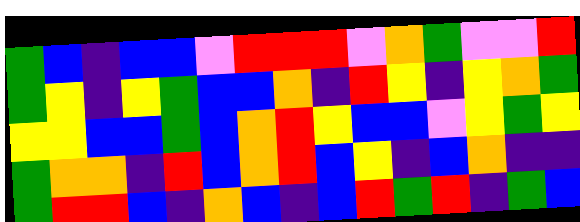[["green", "blue", "indigo", "blue", "blue", "violet", "red", "red", "red", "violet", "orange", "green", "violet", "violet", "red"], ["green", "yellow", "indigo", "yellow", "green", "blue", "blue", "orange", "indigo", "red", "yellow", "indigo", "yellow", "orange", "green"], ["yellow", "yellow", "blue", "blue", "green", "blue", "orange", "red", "yellow", "blue", "blue", "violet", "yellow", "green", "yellow"], ["green", "orange", "orange", "indigo", "red", "blue", "orange", "red", "blue", "yellow", "indigo", "blue", "orange", "indigo", "indigo"], ["green", "red", "red", "blue", "indigo", "orange", "blue", "indigo", "blue", "red", "green", "red", "indigo", "green", "blue"]]